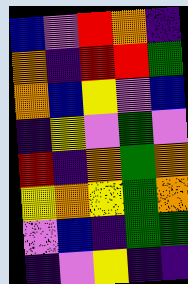[["blue", "violet", "red", "orange", "indigo"], ["orange", "indigo", "red", "red", "green"], ["orange", "blue", "yellow", "violet", "blue"], ["indigo", "yellow", "violet", "green", "violet"], ["red", "indigo", "orange", "green", "orange"], ["yellow", "orange", "yellow", "green", "orange"], ["violet", "blue", "indigo", "green", "green"], ["indigo", "violet", "yellow", "indigo", "indigo"]]